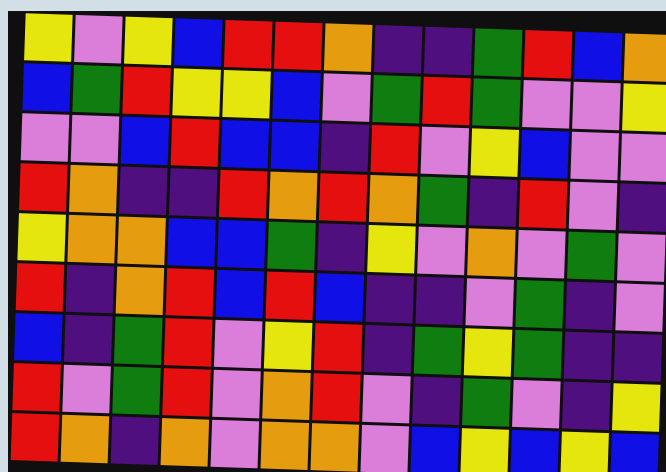[["yellow", "violet", "yellow", "blue", "red", "red", "orange", "indigo", "indigo", "green", "red", "blue", "orange"], ["blue", "green", "red", "yellow", "yellow", "blue", "violet", "green", "red", "green", "violet", "violet", "yellow"], ["violet", "violet", "blue", "red", "blue", "blue", "indigo", "red", "violet", "yellow", "blue", "violet", "violet"], ["red", "orange", "indigo", "indigo", "red", "orange", "red", "orange", "green", "indigo", "red", "violet", "indigo"], ["yellow", "orange", "orange", "blue", "blue", "green", "indigo", "yellow", "violet", "orange", "violet", "green", "violet"], ["red", "indigo", "orange", "red", "blue", "red", "blue", "indigo", "indigo", "violet", "green", "indigo", "violet"], ["blue", "indigo", "green", "red", "violet", "yellow", "red", "indigo", "green", "yellow", "green", "indigo", "indigo"], ["red", "violet", "green", "red", "violet", "orange", "red", "violet", "indigo", "green", "violet", "indigo", "yellow"], ["red", "orange", "indigo", "orange", "violet", "orange", "orange", "violet", "blue", "yellow", "blue", "yellow", "blue"]]